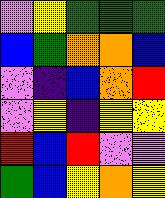[["violet", "yellow", "green", "green", "green"], ["blue", "green", "orange", "orange", "blue"], ["violet", "indigo", "blue", "orange", "red"], ["violet", "yellow", "indigo", "yellow", "yellow"], ["red", "blue", "red", "violet", "violet"], ["green", "blue", "yellow", "orange", "yellow"]]